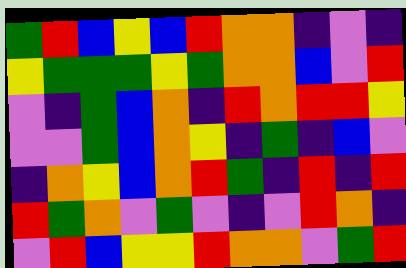[["green", "red", "blue", "yellow", "blue", "red", "orange", "orange", "indigo", "violet", "indigo"], ["yellow", "green", "green", "green", "yellow", "green", "orange", "orange", "blue", "violet", "red"], ["violet", "indigo", "green", "blue", "orange", "indigo", "red", "orange", "red", "red", "yellow"], ["violet", "violet", "green", "blue", "orange", "yellow", "indigo", "green", "indigo", "blue", "violet"], ["indigo", "orange", "yellow", "blue", "orange", "red", "green", "indigo", "red", "indigo", "red"], ["red", "green", "orange", "violet", "green", "violet", "indigo", "violet", "red", "orange", "indigo"], ["violet", "red", "blue", "yellow", "yellow", "red", "orange", "orange", "violet", "green", "red"]]